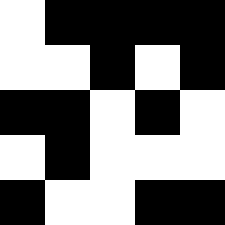[["white", "black", "black", "black", "black"], ["white", "white", "black", "white", "black"], ["black", "black", "white", "black", "white"], ["white", "black", "white", "white", "white"], ["black", "white", "white", "black", "black"]]